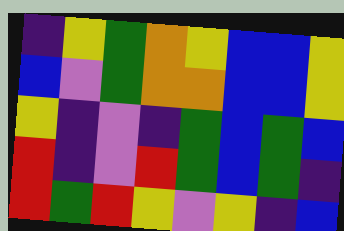[["indigo", "yellow", "green", "orange", "yellow", "blue", "blue", "yellow"], ["blue", "violet", "green", "orange", "orange", "blue", "blue", "yellow"], ["yellow", "indigo", "violet", "indigo", "green", "blue", "green", "blue"], ["red", "indigo", "violet", "red", "green", "blue", "green", "indigo"], ["red", "green", "red", "yellow", "violet", "yellow", "indigo", "blue"]]